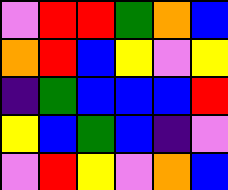[["violet", "red", "red", "green", "orange", "blue"], ["orange", "red", "blue", "yellow", "violet", "yellow"], ["indigo", "green", "blue", "blue", "blue", "red"], ["yellow", "blue", "green", "blue", "indigo", "violet"], ["violet", "red", "yellow", "violet", "orange", "blue"]]